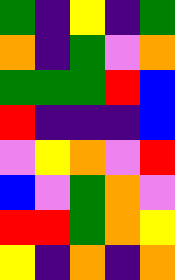[["green", "indigo", "yellow", "indigo", "green"], ["orange", "indigo", "green", "violet", "orange"], ["green", "green", "green", "red", "blue"], ["red", "indigo", "indigo", "indigo", "blue"], ["violet", "yellow", "orange", "violet", "red"], ["blue", "violet", "green", "orange", "violet"], ["red", "red", "green", "orange", "yellow"], ["yellow", "indigo", "orange", "indigo", "orange"]]